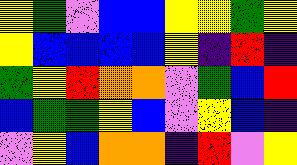[["yellow", "green", "violet", "blue", "blue", "yellow", "yellow", "green", "yellow"], ["yellow", "blue", "blue", "blue", "blue", "yellow", "indigo", "red", "indigo"], ["green", "yellow", "red", "orange", "orange", "violet", "green", "blue", "red"], ["blue", "green", "green", "yellow", "blue", "violet", "yellow", "blue", "indigo"], ["violet", "yellow", "blue", "orange", "orange", "indigo", "red", "violet", "yellow"]]